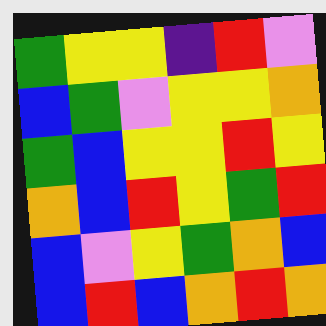[["green", "yellow", "yellow", "indigo", "red", "violet"], ["blue", "green", "violet", "yellow", "yellow", "orange"], ["green", "blue", "yellow", "yellow", "red", "yellow"], ["orange", "blue", "red", "yellow", "green", "red"], ["blue", "violet", "yellow", "green", "orange", "blue"], ["blue", "red", "blue", "orange", "red", "orange"]]